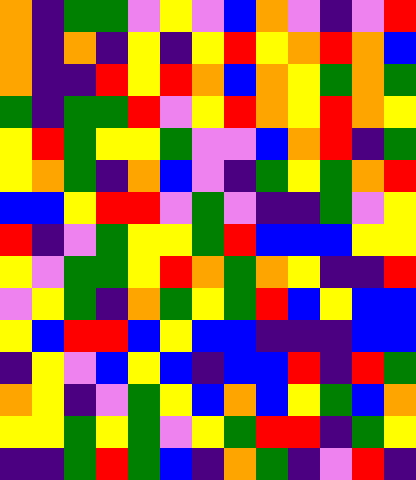[["orange", "indigo", "green", "green", "violet", "yellow", "violet", "blue", "orange", "violet", "indigo", "violet", "red"], ["orange", "indigo", "orange", "indigo", "yellow", "indigo", "yellow", "red", "yellow", "orange", "red", "orange", "blue"], ["orange", "indigo", "indigo", "red", "yellow", "red", "orange", "blue", "orange", "yellow", "green", "orange", "green"], ["green", "indigo", "green", "green", "red", "violet", "yellow", "red", "orange", "yellow", "red", "orange", "yellow"], ["yellow", "red", "green", "yellow", "yellow", "green", "violet", "violet", "blue", "orange", "red", "indigo", "green"], ["yellow", "orange", "green", "indigo", "orange", "blue", "violet", "indigo", "green", "yellow", "green", "orange", "red"], ["blue", "blue", "yellow", "red", "red", "violet", "green", "violet", "indigo", "indigo", "green", "violet", "yellow"], ["red", "indigo", "violet", "green", "yellow", "yellow", "green", "red", "blue", "blue", "blue", "yellow", "yellow"], ["yellow", "violet", "green", "green", "yellow", "red", "orange", "green", "orange", "yellow", "indigo", "indigo", "red"], ["violet", "yellow", "green", "indigo", "orange", "green", "yellow", "green", "red", "blue", "yellow", "blue", "blue"], ["yellow", "blue", "red", "red", "blue", "yellow", "blue", "blue", "indigo", "indigo", "indigo", "blue", "blue"], ["indigo", "yellow", "violet", "blue", "yellow", "blue", "indigo", "blue", "blue", "red", "indigo", "red", "green"], ["orange", "yellow", "indigo", "violet", "green", "yellow", "blue", "orange", "blue", "yellow", "green", "blue", "orange"], ["yellow", "yellow", "green", "yellow", "green", "violet", "yellow", "green", "red", "red", "indigo", "green", "yellow"], ["indigo", "indigo", "green", "red", "green", "blue", "indigo", "orange", "green", "indigo", "violet", "red", "indigo"]]